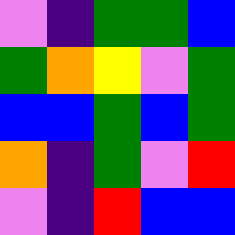[["violet", "indigo", "green", "green", "blue"], ["green", "orange", "yellow", "violet", "green"], ["blue", "blue", "green", "blue", "green"], ["orange", "indigo", "green", "violet", "red"], ["violet", "indigo", "red", "blue", "blue"]]